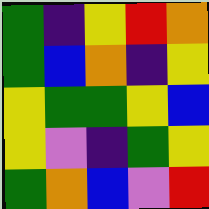[["green", "indigo", "yellow", "red", "orange"], ["green", "blue", "orange", "indigo", "yellow"], ["yellow", "green", "green", "yellow", "blue"], ["yellow", "violet", "indigo", "green", "yellow"], ["green", "orange", "blue", "violet", "red"]]